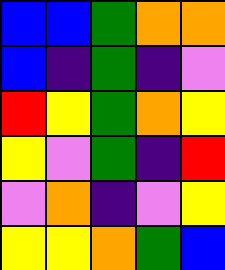[["blue", "blue", "green", "orange", "orange"], ["blue", "indigo", "green", "indigo", "violet"], ["red", "yellow", "green", "orange", "yellow"], ["yellow", "violet", "green", "indigo", "red"], ["violet", "orange", "indigo", "violet", "yellow"], ["yellow", "yellow", "orange", "green", "blue"]]